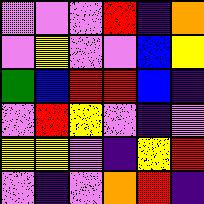[["violet", "violet", "violet", "red", "indigo", "orange"], ["violet", "yellow", "violet", "violet", "blue", "yellow"], ["green", "blue", "red", "red", "blue", "indigo"], ["violet", "red", "yellow", "violet", "indigo", "violet"], ["yellow", "yellow", "violet", "indigo", "yellow", "red"], ["violet", "indigo", "violet", "orange", "red", "indigo"]]